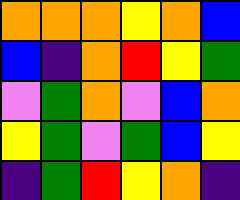[["orange", "orange", "orange", "yellow", "orange", "blue"], ["blue", "indigo", "orange", "red", "yellow", "green"], ["violet", "green", "orange", "violet", "blue", "orange"], ["yellow", "green", "violet", "green", "blue", "yellow"], ["indigo", "green", "red", "yellow", "orange", "indigo"]]